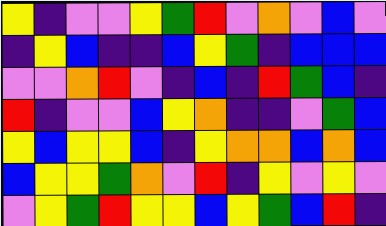[["yellow", "indigo", "violet", "violet", "yellow", "green", "red", "violet", "orange", "violet", "blue", "violet"], ["indigo", "yellow", "blue", "indigo", "indigo", "blue", "yellow", "green", "indigo", "blue", "blue", "blue"], ["violet", "violet", "orange", "red", "violet", "indigo", "blue", "indigo", "red", "green", "blue", "indigo"], ["red", "indigo", "violet", "violet", "blue", "yellow", "orange", "indigo", "indigo", "violet", "green", "blue"], ["yellow", "blue", "yellow", "yellow", "blue", "indigo", "yellow", "orange", "orange", "blue", "orange", "blue"], ["blue", "yellow", "yellow", "green", "orange", "violet", "red", "indigo", "yellow", "violet", "yellow", "violet"], ["violet", "yellow", "green", "red", "yellow", "yellow", "blue", "yellow", "green", "blue", "red", "indigo"]]